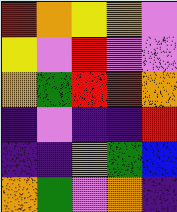[["red", "orange", "yellow", "orange", "violet"], ["yellow", "violet", "red", "violet", "violet"], ["orange", "green", "red", "red", "orange"], ["indigo", "violet", "indigo", "indigo", "red"], ["indigo", "indigo", "orange", "green", "blue"], ["orange", "green", "violet", "orange", "indigo"]]